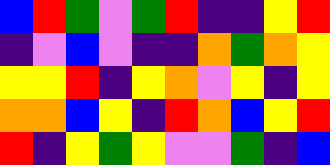[["blue", "red", "green", "violet", "green", "red", "indigo", "indigo", "yellow", "red"], ["indigo", "violet", "blue", "violet", "indigo", "indigo", "orange", "green", "orange", "yellow"], ["yellow", "yellow", "red", "indigo", "yellow", "orange", "violet", "yellow", "indigo", "yellow"], ["orange", "orange", "blue", "yellow", "indigo", "red", "orange", "blue", "yellow", "red"], ["red", "indigo", "yellow", "green", "yellow", "violet", "violet", "green", "indigo", "blue"]]